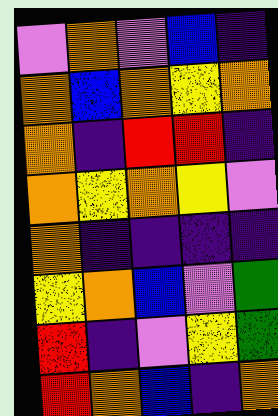[["violet", "orange", "violet", "blue", "indigo"], ["orange", "blue", "orange", "yellow", "orange"], ["orange", "indigo", "red", "red", "indigo"], ["orange", "yellow", "orange", "yellow", "violet"], ["orange", "indigo", "indigo", "indigo", "indigo"], ["yellow", "orange", "blue", "violet", "green"], ["red", "indigo", "violet", "yellow", "green"], ["red", "orange", "blue", "indigo", "orange"]]